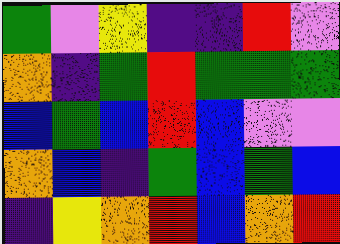[["green", "violet", "yellow", "indigo", "indigo", "red", "violet"], ["orange", "indigo", "green", "red", "green", "green", "green"], ["blue", "green", "blue", "red", "blue", "violet", "violet"], ["orange", "blue", "indigo", "green", "blue", "green", "blue"], ["indigo", "yellow", "orange", "red", "blue", "orange", "red"]]